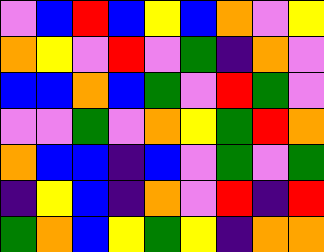[["violet", "blue", "red", "blue", "yellow", "blue", "orange", "violet", "yellow"], ["orange", "yellow", "violet", "red", "violet", "green", "indigo", "orange", "violet"], ["blue", "blue", "orange", "blue", "green", "violet", "red", "green", "violet"], ["violet", "violet", "green", "violet", "orange", "yellow", "green", "red", "orange"], ["orange", "blue", "blue", "indigo", "blue", "violet", "green", "violet", "green"], ["indigo", "yellow", "blue", "indigo", "orange", "violet", "red", "indigo", "red"], ["green", "orange", "blue", "yellow", "green", "yellow", "indigo", "orange", "orange"]]